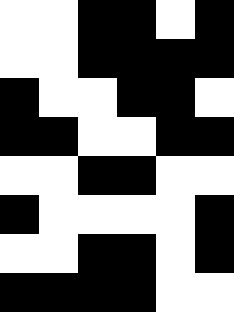[["white", "white", "black", "black", "white", "black"], ["white", "white", "black", "black", "black", "black"], ["black", "white", "white", "black", "black", "white"], ["black", "black", "white", "white", "black", "black"], ["white", "white", "black", "black", "white", "white"], ["black", "white", "white", "white", "white", "black"], ["white", "white", "black", "black", "white", "black"], ["black", "black", "black", "black", "white", "white"]]